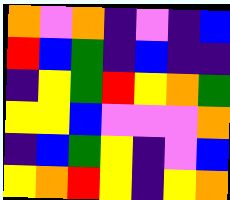[["orange", "violet", "orange", "indigo", "violet", "indigo", "blue"], ["red", "blue", "green", "indigo", "blue", "indigo", "indigo"], ["indigo", "yellow", "green", "red", "yellow", "orange", "green"], ["yellow", "yellow", "blue", "violet", "violet", "violet", "orange"], ["indigo", "blue", "green", "yellow", "indigo", "violet", "blue"], ["yellow", "orange", "red", "yellow", "indigo", "yellow", "orange"]]